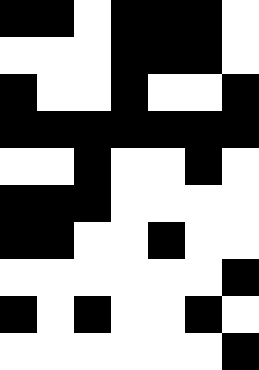[["black", "black", "white", "black", "black", "black", "white"], ["white", "white", "white", "black", "black", "black", "white"], ["black", "white", "white", "black", "white", "white", "black"], ["black", "black", "black", "black", "black", "black", "black"], ["white", "white", "black", "white", "white", "black", "white"], ["black", "black", "black", "white", "white", "white", "white"], ["black", "black", "white", "white", "black", "white", "white"], ["white", "white", "white", "white", "white", "white", "black"], ["black", "white", "black", "white", "white", "black", "white"], ["white", "white", "white", "white", "white", "white", "black"]]